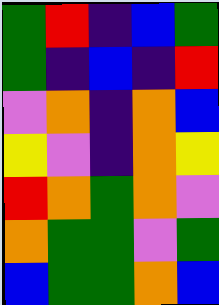[["green", "red", "indigo", "blue", "green"], ["green", "indigo", "blue", "indigo", "red"], ["violet", "orange", "indigo", "orange", "blue"], ["yellow", "violet", "indigo", "orange", "yellow"], ["red", "orange", "green", "orange", "violet"], ["orange", "green", "green", "violet", "green"], ["blue", "green", "green", "orange", "blue"]]